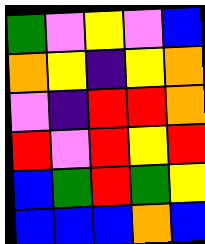[["green", "violet", "yellow", "violet", "blue"], ["orange", "yellow", "indigo", "yellow", "orange"], ["violet", "indigo", "red", "red", "orange"], ["red", "violet", "red", "yellow", "red"], ["blue", "green", "red", "green", "yellow"], ["blue", "blue", "blue", "orange", "blue"]]